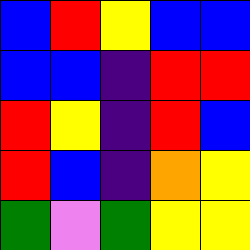[["blue", "red", "yellow", "blue", "blue"], ["blue", "blue", "indigo", "red", "red"], ["red", "yellow", "indigo", "red", "blue"], ["red", "blue", "indigo", "orange", "yellow"], ["green", "violet", "green", "yellow", "yellow"]]